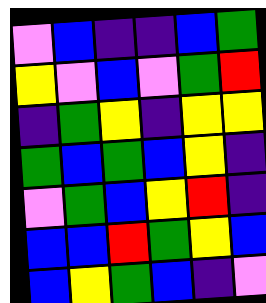[["violet", "blue", "indigo", "indigo", "blue", "green"], ["yellow", "violet", "blue", "violet", "green", "red"], ["indigo", "green", "yellow", "indigo", "yellow", "yellow"], ["green", "blue", "green", "blue", "yellow", "indigo"], ["violet", "green", "blue", "yellow", "red", "indigo"], ["blue", "blue", "red", "green", "yellow", "blue"], ["blue", "yellow", "green", "blue", "indigo", "violet"]]